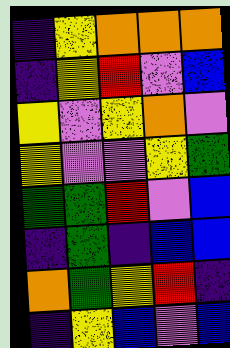[["indigo", "yellow", "orange", "orange", "orange"], ["indigo", "yellow", "red", "violet", "blue"], ["yellow", "violet", "yellow", "orange", "violet"], ["yellow", "violet", "violet", "yellow", "green"], ["green", "green", "red", "violet", "blue"], ["indigo", "green", "indigo", "blue", "blue"], ["orange", "green", "yellow", "red", "indigo"], ["indigo", "yellow", "blue", "violet", "blue"]]